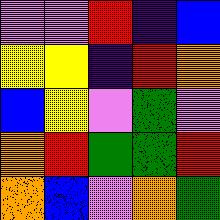[["violet", "violet", "red", "indigo", "blue"], ["yellow", "yellow", "indigo", "red", "orange"], ["blue", "yellow", "violet", "green", "violet"], ["orange", "red", "green", "green", "red"], ["orange", "blue", "violet", "orange", "green"]]